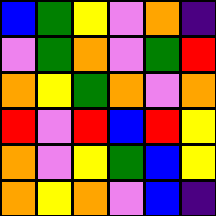[["blue", "green", "yellow", "violet", "orange", "indigo"], ["violet", "green", "orange", "violet", "green", "red"], ["orange", "yellow", "green", "orange", "violet", "orange"], ["red", "violet", "red", "blue", "red", "yellow"], ["orange", "violet", "yellow", "green", "blue", "yellow"], ["orange", "yellow", "orange", "violet", "blue", "indigo"]]